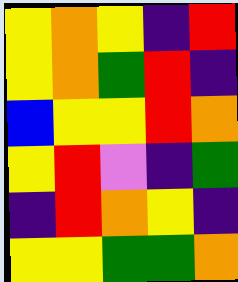[["yellow", "orange", "yellow", "indigo", "red"], ["yellow", "orange", "green", "red", "indigo"], ["blue", "yellow", "yellow", "red", "orange"], ["yellow", "red", "violet", "indigo", "green"], ["indigo", "red", "orange", "yellow", "indigo"], ["yellow", "yellow", "green", "green", "orange"]]